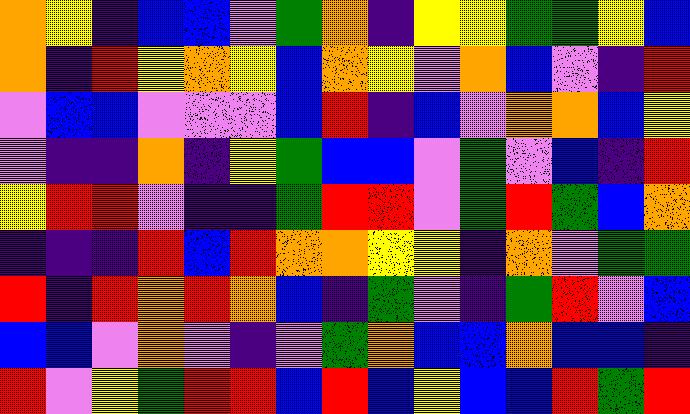[["orange", "yellow", "indigo", "blue", "blue", "violet", "green", "orange", "indigo", "yellow", "yellow", "green", "green", "yellow", "blue"], ["orange", "indigo", "red", "yellow", "orange", "yellow", "blue", "orange", "yellow", "violet", "orange", "blue", "violet", "indigo", "red"], ["violet", "blue", "blue", "violet", "violet", "violet", "blue", "red", "indigo", "blue", "violet", "orange", "orange", "blue", "yellow"], ["violet", "indigo", "indigo", "orange", "indigo", "yellow", "green", "blue", "blue", "violet", "green", "violet", "blue", "indigo", "red"], ["yellow", "red", "red", "violet", "indigo", "indigo", "green", "red", "red", "violet", "green", "red", "green", "blue", "orange"], ["indigo", "indigo", "indigo", "red", "blue", "red", "orange", "orange", "yellow", "yellow", "indigo", "orange", "violet", "green", "green"], ["red", "indigo", "red", "orange", "red", "orange", "blue", "indigo", "green", "violet", "indigo", "green", "red", "violet", "blue"], ["blue", "blue", "violet", "orange", "violet", "indigo", "violet", "green", "orange", "blue", "blue", "orange", "blue", "blue", "indigo"], ["red", "violet", "yellow", "green", "red", "red", "blue", "red", "blue", "yellow", "blue", "blue", "red", "green", "red"]]